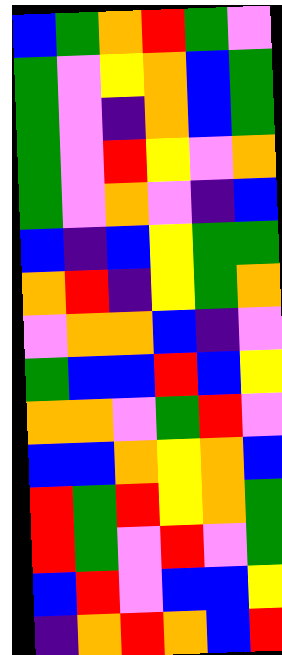[["blue", "green", "orange", "red", "green", "violet"], ["green", "violet", "yellow", "orange", "blue", "green"], ["green", "violet", "indigo", "orange", "blue", "green"], ["green", "violet", "red", "yellow", "violet", "orange"], ["green", "violet", "orange", "violet", "indigo", "blue"], ["blue", "indigo", "blue", "yellow", "green", "green"], ["orange", "red", "indigo", "yellow", "green", "orange"], ["violet", "orange", "orange", "blue", "indigo", "violet"], ["green", "blue", "blue", "red", "blue", "yellow"], ["orange", "orange", "violet", "green", "red", "violet"], ["blue", "blue", "orange", "yellow", "orange", "blue"], ["red", "green", "red", "yellow", "orange", "green"], ["red", "green", "violet", "red", "violet", "green"], ["blue", "red", "violet", "blue", "blue", "yellow"], ["indigo", "orange", "red", "orange", "blue", "red"]]